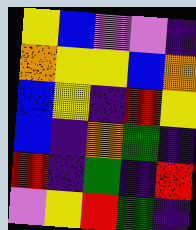[["yellow", "blue", "violet", "violet", "indigo"], ["orange", "yellow", "yellow", "blue", "orange"], ["blue", "yellow", "indigo", "red", "yellow"], ["blue", "indigo", "orange", "green", "indigo"], ["red", "indigo", "green", "indigo", "red"], ["violet", "yellow", "red", "green", "indigo"]]